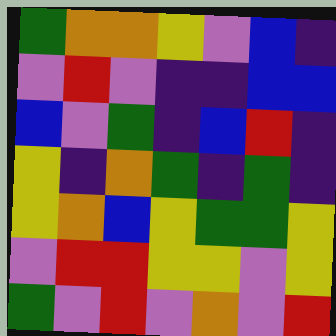[["green", "orange", "orange", "yellow", "violet", "blue", "indigo"], ["violet", "red", "violet", "indigo", "indigo", "blue", "blue"], ["blue", "violet", "green", "indigo", "blue", "red", "indigo"], ["yellow", "indigo", "orange", "green", "indigo", "green", "indigo"], ["yellow", "orange", "blue", "yellow", "green", "green", "yellow"], ["violet", "red", "red", "yellow", "yellow", "violet", "yellow"], ["green", "violet", "red", "violet", "orange", "violet", "red"]]